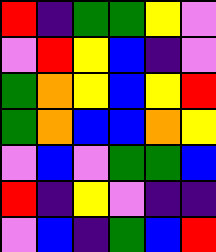[["red", "indigo", "green", "green", "yellow", "violet"], ["violet", "red", "yellow", "blue", "indigo", "violet"], ["green", "orange", "yellow", "blue", "yellow", "red"], ["green", "orange", "blue", "blue", "orange", "yellow"], ["violet", "blue", "violet", "green", "green", "blue"], ["red", "indigo", "yellow", "violet", "indigo", "indigo"], ["violet", "blue", "indigo", "green", "blue", "red"]]